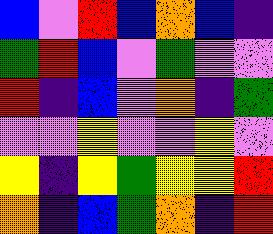[["blue", "violet", "red", "blue", "orange", "blue", "indigo"], ["green", "red", "blue", "violet", "green", "violet", "violet"], ["red", "indigo", "blue", "violet", "orange", "indigo", "green"], ["violet", "violet", "yellow", "violet", "violet", "yellow", "violet"], ["yellow", "indigo", "yellow", "green", "yellow", "yellow", "red"], ["orange", "indigo", "blue", "green", "orange", "indigo", "red"]]